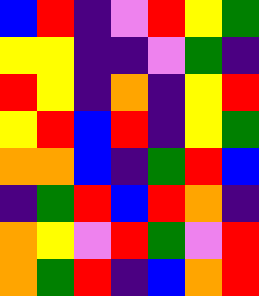[["blue", "red", "indigo", "violet", "red", "yellow", "green"], ["yellow", "yellow", "indigo", "indigo", "violet", "green", "indigo"], ["red", "yellow", "indigo", "orange", "indigo", "yellow", "red"], ["yellow", "red", "blue", "red", "indigo", "yellow", "green"], ["orange", "orange", "blue", "indigo", "green", "red", "blue"], ["indigo", "green", "red", "blue", "red", "orange", "indigo"], ["orange", "yellow", "violet", "red", "green", "violet", "red"], ["orange", "green", "red", "indigo", "blue", "orange", "red"]]